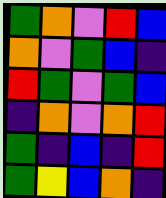[["green", "orange", "violet", "red", "blue"], ["orange", "violet", "green", "blue", "indigo"], ["red", "green", "violet", "green", "blue"], ["indigo", "orange", "violet", "orange", "red"], ["green", "indigo", "blue", "indigo", "red"], ["green", "yellow", "blue", "orange", "indigo"]]